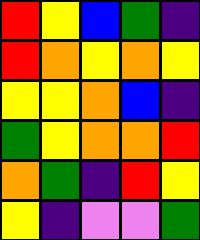[["red", "yellow", "blue", "green", "indigo"], ["red", "orange", "yellow", "orange", "yellow"], ["yellow", "yellow", "orange", "blue", "indigo"], ["green", "yellow", "orange", "orange", "red"], ["orange", "green", "indigo", "red", "yellow"], ["yellow", "indigo", "violet", "violet", "green"]]